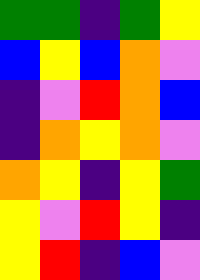[["green", "green", "indigo", "green", "yellow"], ["blue", "yellow", "blue", "orange", "violet"], ["indigo", "violet", "red", "orange", "blue"], ["indigo", "orange", "yellow", "orange", "violet"], ["orange", "yellow", "indigo", "yellow", "green"], ["yellow", "violet", "red", "yellow", "indigo"], ["yellow", "red", "indigo", "blue", "violet"]]